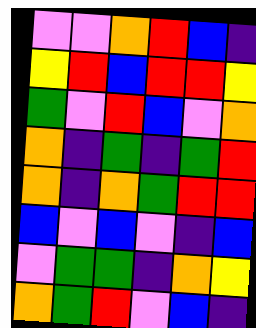[["violet", "violet", "orange", "red", "blue", "indigo"], ["yellow", "red", "blue", "red", "red", "yellow"], ["green", "violet", "red", "blue", "violet", "orange"], ["orange", "indigo", "green", "indigo", "green", "red"], ["orange", "indigo", "orange", "green", "red", "red"], ["blue", "violet", "blue", "violet", "indigo", "blue"], ["violet", "green", "green", "indigo", "orange", "yellow"], ["orange", "green", "red", "violet", "blue", "indigo"]]